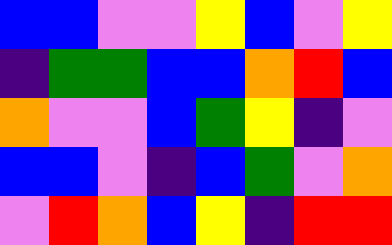[["blue", "blue", "violet", "violet", "yellow", "blue", "violet", "yellow"], ["indigo", "green", "green", "blue", "blue", "orange", "red", "blue"], ["orange", "violet", "violet", "blue", "green", "yellow", "indigo", "violet"], ["blue", "blue", "violet", "indigo", "blue", "green", "violet", "orange"], ["violet", "red", "orange", "blue", "yellow", "indigo", "red", "red"]]